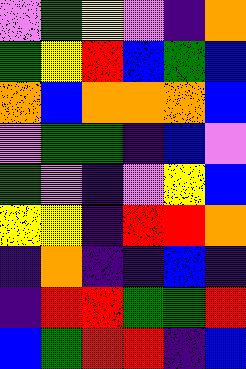[["violet", "green", "yellow", "violet", "indigo", "orange"], ["green", "yellow", "red", "blue", "green", "blue"], ["orange", "blue", "orange", "orange", "orange", "blue"], ["violet", "green", "green", "indigo", "blue", "violet"], ["green", "violet", "indigo", "violet", "yellow", "blue"], ["yellow", "yellow", "indigo", "red", "red", "orange"], ["indigo", "orange", "indigo", "indigo", "blue", "indigo"], ["indigo", "red", "red", "green", "green", "red"], ["blue", "green", "red", "red", "indigo", "blue"]]